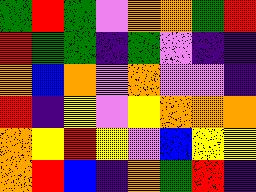[["green", "red", "green", "violet", "orange", "orange", "green", "red"], ["red", "green", "green", "indigo", "green", "violet", "indigo", "indigo"], ["orange", "blue", "orange", "violet", "orange", "violet", "violet", "indigo"], ["red", "indigo", "yellow", "violet", "yellow", "orange", "orange", "orange"], ["orange", "yellow", "red", "yellow", "violet", "blue", "yellow", "yellow"], ["orange", "red", "blue", "indigo", "orange", "green", "red", "indigo"]]